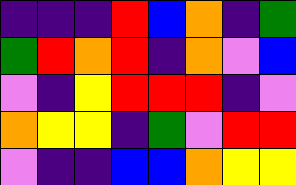[["indigo", "indigo", "indigo", "red", "blue", "orange", "indigo", "green"], ["green", "red", "orange", "red", "indigo", "orange", "violet", "blue"], ["violet", "indigo", "yellow", "red", "red", "red", "indigo", "violet"], ["orange", "yellow", "yellow", "indigo", "green", "violet", "red", "red"], ["violet", "indigo", "indigo", "blue", "blue", "orange", "yellow", "yellow"]]